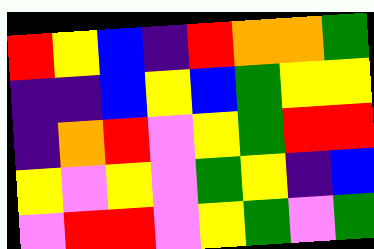[["red", "yellow", "blue", "indigo", "red", "orange", "orange", "green"], ["indigo", "indigo", "blue", "yellow", "blue", "green", "yellow", "yellow"], ["indigo", "orange", "red", "violet", "yellow", "green", "red", "red"], ["yellow", "violet", "yellow", "violet", "green", "yellow", "indigo", "blue"], ["violet", "red", "red", "violet", "yellow", "green", "violet", "green"]]